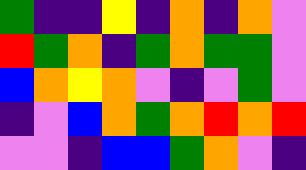[["green", "indigo", "indigo", "yellow", "indigo", "orange", "indigo", "orange", "violet"], ["red", "green", "orange", "indigo", "green", "orange", "green", "green", "violet"], ["blue", "orange", "yellow", "orange", "violet", "indigo", "violet", "green", "violet"], ["indigo", "violet", "blue", "orange", "green", "orange", "red", "orange", "red"], ["violet", "violet", "indigo", "blue", "blue", "green", "orange", "violet", "indigo"]]